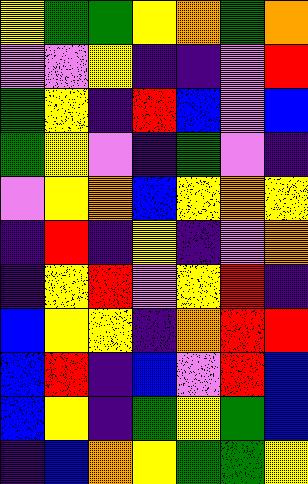[["yellow", "green", "green", "yellow", "orange", "green", "orange"], ["violet", "violet", "yellow", "indigo", "indigo", "violet", "red"], ["green", "yellow", "indigo", "red", "blue", "violet", "blue"], ["green", "yellow", "violet", "indigo", "green", "violet", "indigo"], ["violet", "yellow", "orange", "blue", "yellow", "orange", "yellow"], ["indigo", "red", "indigo", "yellow", "indigo", "violet", "orange"], ["indigo", "yellow", "red", "violet", "yellow", "red", "indigo"], ["blue", "yellow", "yellow", "indigo", "orange", "red", "red"], ["blue", "red", "indigo", "blue", "violet", "red", "blue"], ["blue", "yellow", "indigo", "green", "yellow", "green", "blue"], ["indigo", "blue", "orange", "yellow", "green", "green", "yellow"]]